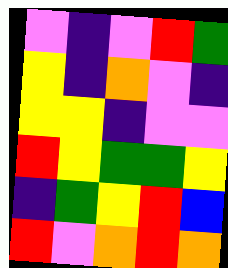[["violet", "indigo", "violet", "red", "green"], ["yellow", "indigo", "orange", "violet", "indigo"], ["yellow", "yellow", "indigo", "violet", "violet"], ["red", "yellow", "green", "green", "yellow"], ["indigo", "green", "yellow", "red", "blue"], ["red", "violet", "orange", "red", "orange"]]